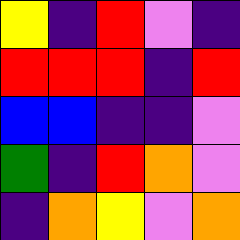[["yellow", "indigo", "red", "violet", "indigo"], ["red", "red", "red", "indigo", "red"], ["blue", "blue", "indigo", "indigo", "violet"], ["green", "indigo", "red", "orange", "violet"], ["indigo", "orange", "yellow", "violet", "orange"]]